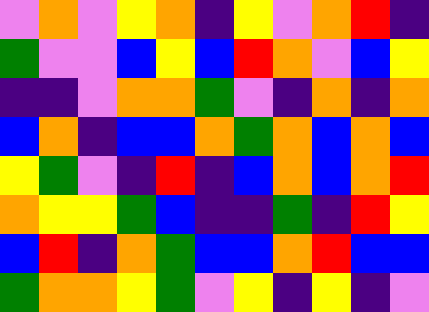[["violet", "orange", "violet", "yellow", "orange", "indigo", "yellow", "violet", "orange", "red", "indigo"], ["green", "violet", "violet", "blue", "yellow", "blue", "red", "orange", "violet", "blue", "yellow"], ["indigo", "indigo", "violet", "orange", "orange", "green", "violet", "indigo", "orange", "indigo", "orange"], ["blue", "orange", "indigo", "blue", "blue", "orange", "green", "orange", "blue", "orange", "blue"], ["yellow", "green", "violet", "indigo", "red", "indigo", "blue", "orange", "blue", "orange", "red"], ["orange", "yellow", "yellow", "green", "blue", "indigo", "indigo", "green", "indigo", "red", "yellow"], ["blue", "red", "indigo", "orange", "green", "blue", "blue", "orange", "red", "blue", "blue"], ["green", "orange", "orange", "yellow", "green", "violet", "yellow", "indigo", "yellow", "indigo", "violet"]]